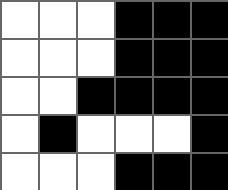[["white", "white", "white", "black", "black", "black"], ["white", "white", "white", "black", "black", "black"], ["white", "white", "black", "black", "black", "black"], ["white", "black", "white", "white", "white", "black"], ["white", "white", "white", "black", "black", "black"]]